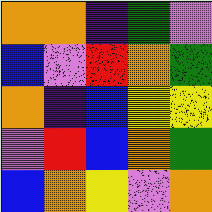[["orange", "orange", "indigo", "green", "violet"], ["blue", "violet", "red", "orange", "green"], ["orange", "indigo", "blue", "yellow", "yellow"], ["violet", "red", "blue", "orange", "green"], ["blue", "orange", "yellow", "violet", "orange"]]